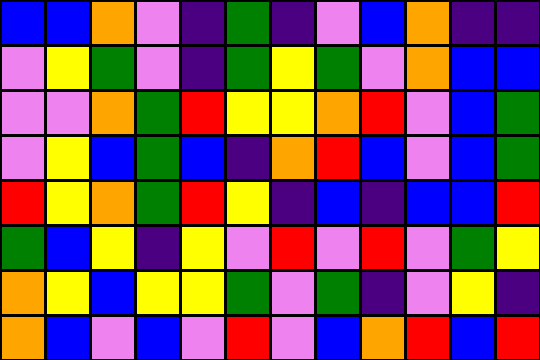[["blue", "blue", "orange", "violet", "indigo", "green", "indigo", "violet", "blue", "orange", "indigo", "indigo"], ["violet", "yellow", "green", "violet", "indigo", "green", "yellow", "green", "violet", "orange", "blue", "blue"], ["violet", "violet", "orange", "green", "red", "yellow", "yellow", "orange", "red", "violet", "blue", "green"], ["violet", "yellow", "blue", "green", "blue", "indigo", "orange", "red", "blue", "violet", "blue", "green"], ["red", "yellow", "orange", "green", "red", "yellow", "indigo", "blue", "indigo", "blue", "blue", "red"], ["green", "blue", "yellow", "indigo", "yellow", "violet", "red", "violet", "red", "violet", "green", "yellow"], ["orange", "yellow", "blue", "yellow", "yellow", "green", "violet", "green", "indigo", "violet", "yellow", "indigo"], ["orange", "blue", "violet", "blue", "violet", "red", "violet", "blue", "orange", "red", "blue", "red"]]